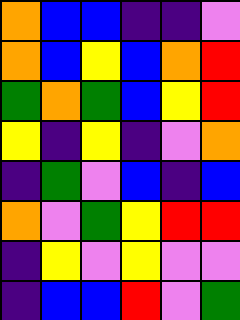[["orange", "blue", "blue", "indigo", "indigo", "violet"], ["orange", "blue", "yellow", "blue", "orange", "red"], ["green", "orange", "green", "blue", "yellow", "red"], ["yellow", "indigo", "yellow", "indigo", "violet", "orange"], ["indigo", "green", "violet", "blue", "indigo", "blue"], ["orange", "violet", "green", "yellow", "red", "red"], ["indigo", "yellow", "violet", "yellow", "violet", "violet"], ["indigo", "blue", "blue", "red", "violet", "green"]]